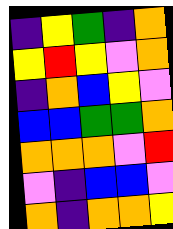[["indigo", "yellow", "green", "indigo", "orange"], ["yellow", "red", "yellow", "violet", "orange"], ["indigo", "orange", "blue", "yellow", "violet"], ["blue", "blue", "green", "green", "orange"], ["orange", "orange", "orange", "violet", "red"], ["violet", "indigo", "blue", "blue", "violet"], ["orange", "indigo", "orange", "orange", "yellow"]]